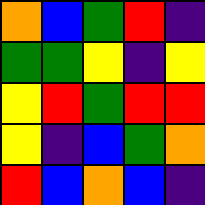[["orange", "blue", "green", "red", "indigo"], ["green", "green", "yellow", "indigo", "yellow"], ["yellow", "red", "green", "red", "red"], ["yellow", "indigo", "blue", "green", "orange"], ["red", "blue", "orange", "blue", "indigo"]]